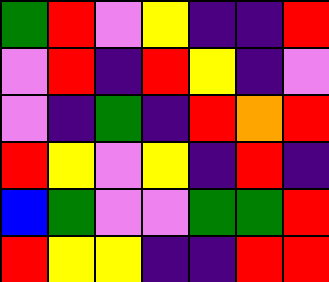[["green", "red", "violet", "yellow", "indigo", "indigo", "red"], ["violet", "red", "indigo", "red", "yellow", "indigo", "violet"], ["violet", "indigo", "green", "indigo", "red", "orange", "red"], ["red", "yellow", "violet", "yellow", "indigo", "red", "indigo"], ["blue", "green", "violet", "violet", "green", "green", "red"], ["red", "yellow", "yellow", "indigo", "indigo", "red", "red"]]